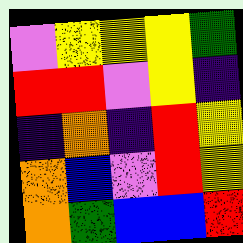[["violet", "yellow", "yellow", "yellow", "green"], ["red", "red", "violet", "yellow", "indigo"], ["indigo", "orange", "indigo", "red", "yellow"], ["orange", "blue", "violet", "red", "yellow"], ["orange", "green", "blue", "blue", "red"]]